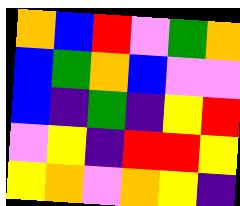[["orange", "blue", "red", "violet", "green", "orange"], ["blue", "green", "orange", "blue", "violet", "violet"], ["blue", "indigo", "green", "indigo", "yellow", "red"], ["violet", "yellow", "indigo", "red", "red", "yellow"], ["yellow", "orange", "violet", "orange", "yellow", "indigo"]]